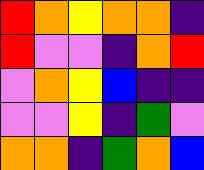[["red", "orange", "yellow", "orange", "orange", "indigo"], ["red", "violet", "violet", "indigo", "orange", "red"], ["violet", "orange", "yellow", "blue", "indigo", "indigo"], ["violet", "violet", "yellow", "indigo", "green", "violet"], ["orange", "orange", "indigo", "green", "orange", "blue"]]